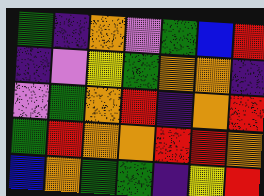[["green", "indigo", "orange", "violet", "green", "blue", "red"], ["indigo", "violet", "yellow", "green", "orange", "orange", "indigo"], ["violet", "green", "orange", "red", "indigo", "orange", "red"], ["green", "red", "orange", "orange", "red", "red", "orange"], ["blue", "orange", "green", "green", "indigo", "yellow", "red"]]